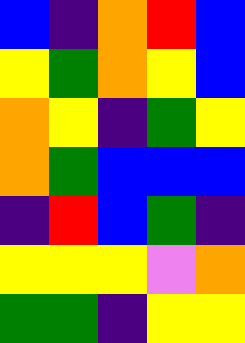[["blue", "indigo", "orange", "red", "blue"], ["yellow", "green", "orange", "yellow", "blue"], ["orange", "yellow", "indigo", "green", "yellow"], ["orange", "green", "blue", "blue", "blue"], ["indigo", "red", "blue", "green", "indigo"], ["yellow", "yellow", "yellow", "violet", "orange"], ["green", "green", "indigo", "yellow", "yellow"]]